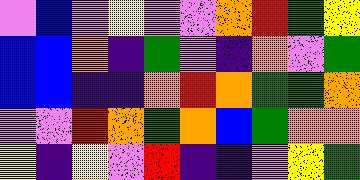[["violet", "blue", "violet", "yellow", "violet", "violet", "orange", "red", "green", "yellow"], ["blue", "blue", "orange", "indigo", "green", "violet", "indigo", "orange", "violet", "green"], ["blue", "blue", "indigo", "indigo", "orange", "red", "orange", "green", "green", "orange"], ["violet", "violet", "red", "orange", "green", "orange", "blue", "green", "orange", "orange"], ["yellow", "indigo", "yellow", "violet", "red", "indigo", "indigo", "violet", "yellow", "green"]]